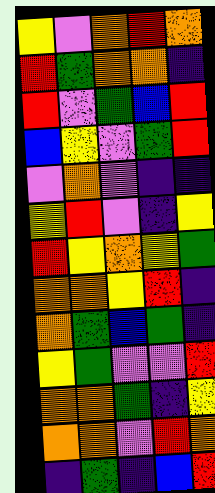[["yellow", "violet", "orange", "red", "orange"], ["red", "green", "orange", "orange", "indigo"], ["red", "violet", "green", "blue", "red"], ["blue", "yellow", "violet", "green", "red"], ["violet", "orange", "violet", "indigo", "indigo"], ["yellow", "red", "violet", "indigo", "yellow"], ["red", "yellow", "orange", "yellow", "green"], ["orange", "orange", "yellow", "red", "indigo"], ["orange", "green", "blue", "green", "indigo"], ["yellow", "green", "violet", "violet", "red"], ["orange", "orange", "green", "indigo", "yellow"], ["orange", "orange", "violet", "red", "orange"], ["indigo", "green", "indigo", "blue", "red"]]